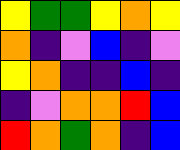[["yellow", "green", "green", "yellow", "orange", "yellow"], ["orange", "indigo", "violet", "blue", "indigo", "violet"], ["yellow", "orange", "indigo", "indigo", "blue", "indigo"], ["indigo", "violet", "orange", "orange", "red", "blue"], ["red", "orange", "green", "orange", "indigo", "blue"]]